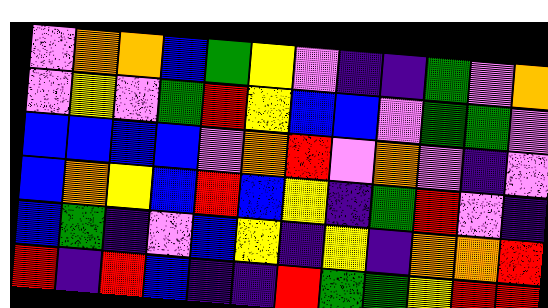[["violet", "orange", "orange", "blue", "green", "yellow", "violet", "indigo", "indigo", "green", "violet", "orange"], ["violet", "yellow", "violet", "green", "red", "yellow", "blue", "blue", "violet", "green", "green", "violet"], ["blue", "blue", "blue", "blue", "violet", "orange", "red", "violet", "orange", "violet", "indigo", "violet"], ["blue", "orange", "yellow", "blue", "red", "blue", "yellow", "indigo", "green", "red", "violet", "indigo"], ["blue", "green", "indigo", "violet", "blue", "yellow", "indigo", "yellow", "indigo", "orange", "orange", "red"], ["red", "indigo", "red", "blue", "indigo", "indigo", "red", "green", "green", "yellow", "red", "red"]]